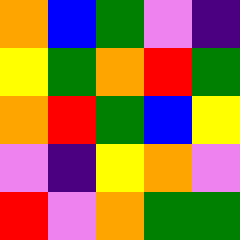[["orange", "blue", "green", "violet", "indigo"], ["yellow", "green", "orange", "red", "green"], ["orange", "red", "green", "blue", "yellow"], ["violet", "indigo", "yellow", "orange", "violet"], ["red", "violet", "orange", "green", "green"]]